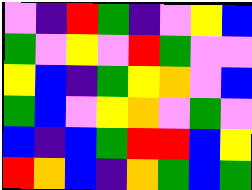[["violet", "indigo", "red", "green", "indigo", "violet", "yellow", "blue"], ["green", "violet", "yellow", "violet", "red", "green", "violet", "violet"], ["yellow", "blue", "indigo", "green", "yellow", "orange", "violet", "blue"], ["green", "blue", "violet", "yellow", "orange", "violet", "green", "violet"], ["blue", "indigo", "blue", "green", "red", "red", "blue", "yellow"], ["red", "orange", "blue", "indigo", "orange", "green", "blue", "green"]]